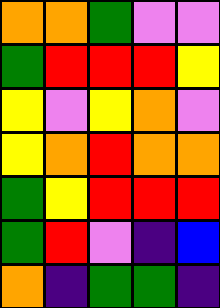[["orange", "orange", "green", "violet", "violet"], ["green", "red", "red", "red", "yellow"], ["yellow", "violet", "yellow", "orange", "violet"], ["yellow", "orange", "red", "orange", "orange"], ["green", "yellow", "red", "red", "red"], ["green", "red", "violet", "indigo", "blue"], ["orange", "indigo", "green", "green", "indigo"]]